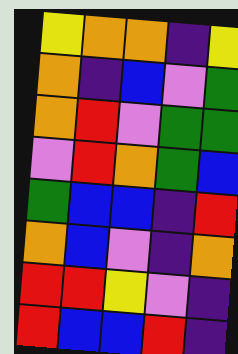[["yellow", "orange", "orange", "indigo", "yellow"], ["orange", "indigo", "blue", "violet", "green"], ["orange", "red", "violet", "green", "green"], ["violet", "red", "orange", "green", "blue"], ["green", "blue", "blue", "indigo", "red"], ["orange", "blue", "violet", "indigo", "orange"], ["red", "red", "yellow", "violet", "indigo"], ["red", "blue", "blue", "red", "indigo"]]